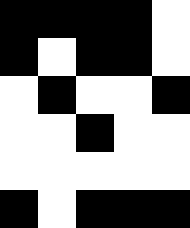[["black", "black", "black", "black", "white"], ["black", "white", "black", "black", "white"], ["white", "black", "white", "white", "black"], ["white", "white", "black", "white", "white"], ["white", "white", "white", "white", "white"], ["black", "white", "black", "black", "black"]]